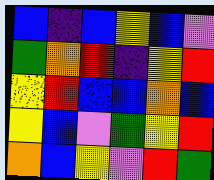[["blue", "indigo", "blue", "yellow", "blue", "violet"], ["green", "orange", "red", "indigo", "yellow", "red"], ["yellow", "red", "blue", "blue", "orange", "blue"], ["yellow", "blue", "violet", "green", "yellow", "red"], ["orange", "blue", "yellow", "violet", "red", "green"]]